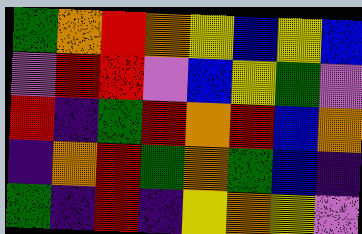[["green", "orange", "red", "orange", "yellow", "blue", "yellow", "blue"], ["violet", "red", "red", "violet", "blue", "yellow", "green", "violet"], ["red", "indigo", "green", "red", "orange", "red", "blue", "orange"], ["indigo", "orange", "red", "green", "orange", "green", "blue", "indigo"], ["green", "indigo", "red", "indigo", "yellow", "orange", "yellow", "violet"]]